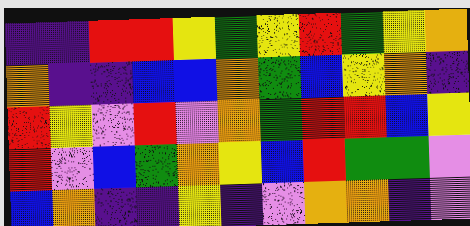[["indigo", "indigo", "red", "red", "yellow", "green", "yellow", "red", "green", "yellow", "orange"], ["orange", "indigo", "indigo", "blue", "blue", "orange", "green", "blue", "yellow", "orange", "indigo"], ["red", "yellow", "violet", "red", "violet", "orange", "green", "red", "red", "blue", "yellow"], ["red", "violet", "blue", "green", "orange", "yellow", "blue", "red", "green", "green", "violet"], ["blue", "orange", "indigo", "indigo", "yellow", "indigo", "violet", "orange", "orange", "indigo", "violet"]]